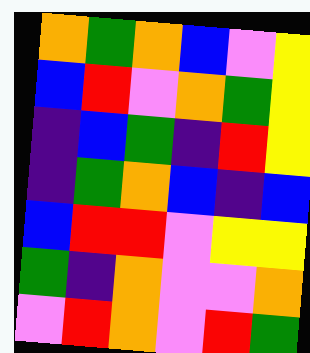[["orange", "green", "orange", "blue", "violet", "yellow"], ["blue", "red", "violet", "orange", "green", "yellow"], ["indigo", "blue", "green", "indigo", "red", "yellow"], ["indigo", "green", "orange", "blue", "indigo", "blue"], ["blue", "red", "red", "violet", "yellow", "yellow"], ["green", "indigo", "orange", "violet", "violet", "orange"], ["violet", "red", "orange", "violet", "red", "green"]]